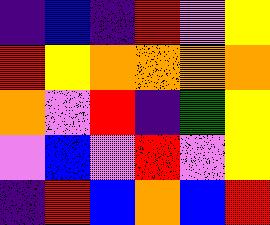[["indigo", "blue", "indigo", "red", "violet", "yellow"], ["red", "yellow", "orange", "orange", "orange", "orange"], ["orange", "violet", "red", "indigo", "green", "yellow"], ["violet", "blue", "violet", "red", "violet", "yellow"], ["indigo", "red", "blue", "orange", "blue", "red"]]